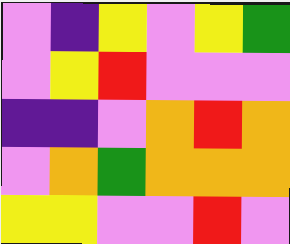[["violet", "indigo", "yellow", "violet", "yellow", "green"], ["violet", "yellow", "red", "violet", "violet", "violet"], ["indigo", "indigo", "violet", "orange", "red", "orange"], ["violet", "orange", "green", "orange", "orange", "orange"], ["yellow", "yellow", "violet", "violet", "red", "violet"]]